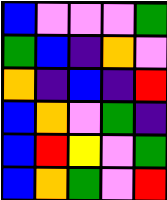[["blue", "violet", "violet", "violet", "green"], ["green", "blue", "indigo", "orange", "violet"], ["orange", "indigo", "blue", "indigo", "red"], ["blue", "orange", "violet", "green", "indigo"], ["blue", "red", "yellow", "violet", "green"], ["blue", "orange", "green", "violet", "red"]]